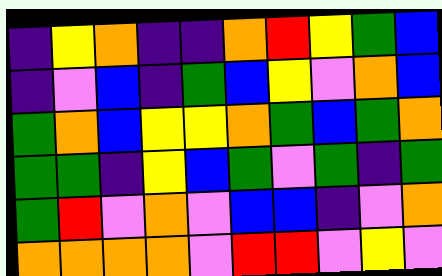[["indigo", "yellow", "orange", "indigo", "indigo", "orange", "red", "yellow", "green", "blue"], ["indigo", "violet", "blue", "indigo", "green", "blue", "yellow", "violet", "orange", "blue"], ["green", "orange", "blue", "yellow", "yellow", "orange", "green", "blue", "green", "orange"], ["green", "green", "indigo", "yellow", "blue", "green", "violet", "green", "indigo", "green"], ["green", "red", "violet", "orange", "violet", "blue", "blue", "indigo", "violet", "orange"], ["orange", "orange", "orange", "orange", "violet", "red", "red", "violet", "yellow", "violet"]]